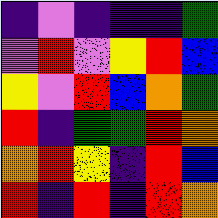[["indigo", "violet", "indigo", "indigo", "indigo", "green"], ["violet", "red", "violet", "yellow", "red", "blue"], ["yellow", "violet", "red", "blue", "orange", "green"], ["red", "indigo", "green", "green", "red", "orange"], ["orange", "red", "yellow", "indigo", "red", "blue"], ["red", "indigo", "red", "indigo", "red", "orange"]]